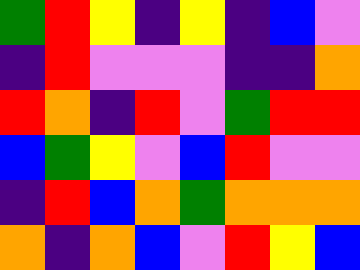[["green", "red", "yellow", "indigo", "yellow", "indigo", "blue", "violet"], ["indigo", "red", "violet", "violet", "violet", "indigo", "indigo", "orange"], ["red", "orange", "indigo", "red", "violet", "green", "red", "red"], ["blue", "green", "yellow", "violet", "blue", "red", "violet", "violet"], ["indigo", "red", "blue", "orange", "green", "orange", "orange", "orange"], ["orange", "indigo", "orange", "blue", "violet", "red", "yellow", "blue"]]